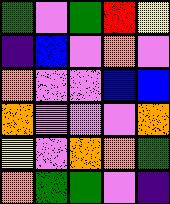[["green", "violet", "green", "red", "yellow"], ["indigo", "blue", "violet", "orange", "violet"], ["orange", "violet", "violet", "blue", "blue"], ["orange", "violet", "violet", "violet", "orange"], ["yellow", "violet", "orange", "orange", "green"], ["orange", "green", "green", "violet", "indigo"]]